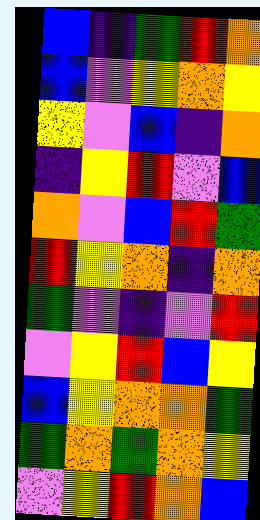[["blue", "indigo", "green", "red", "orange"], ["blue", "violet", "yellow", "orange", "yellow"], ["yellow", "violet", "blue", "indigo", "orange"], ["indigo", "yellow", "red", "violet", "blue"], ["orange", "violet", "blue", "red", "green"], ["red", "yellow", "orange", "indigo", "orange"], ["green", "violet", "indigo", "violet", "red"], ["violet", "yellow", "red", "blue", "yellow"], ["blue", "yellow", "orange", "orange", "green"], ["green", "orange", "green", "orange", "yellow"], ["violet", "yellow", "red", "orange", "blue"]]